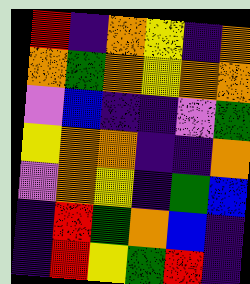[["red", "indigo", "orange", "yellow", "indigo", "orange"], ["orange", "green", "orange", "yellow", "orange", "orange"], ["violet", "blue", "indigo", "indigo", "violet", "green"], ["yellow", "orange", "orange", "indigo", "indigo", "orange"], ["violet", "orange", "yellow", "indigo", "green", "blue"], ["indigo", "red", "green", "orange", "blue", "indigo"], ["indigo", "red", "yellow", "green", "red", "indigo"]]